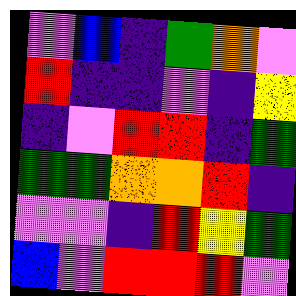[["violet", "blue", "indigo", "green", "orange", "violet"], ["red", "indigo", "indigo", "violet", "indigo", "yellow"], ["indigo", "violet", "red", "red", "indigo", "green"], ["green", "green", "orange", "orange", "red", "indigo"], ["violet", "violet", "indigo", "red", "yellow", "green"], ["blue", "violet", "red", "red", "red", "violet"]]